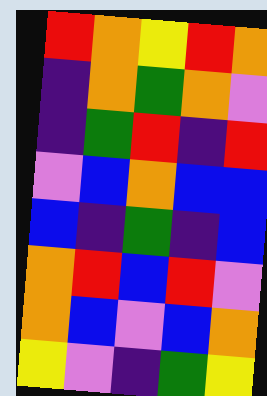[["red", "orange", "yellow", "red", "orange"], ["indigo", "orange", "green", "orange", "violet"], ["indigo", "green", "red", "indigo", "red"], ["violet", "blue", "orange", "blue", "blue"], ["blue", "indigo", "green", "indigo", "blue"], ["orange", "red", "blue", "red", "violet"], ["orange", "blue", "violet", "blue", "orange"], ["yellow", "violet", "indigo", "green", "yellow"]]